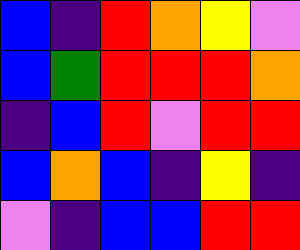[["blue", "indigo", "red", "orange", "yellow", "violet"], ["blue", "green", "red", "red", "red", "orange"], ["indigo", "blue", "red", "violet", "red", "red"], ["blue", "orange", "blue", "indigo", "yellow", "indigo"], ["violet", "indigo", "blue", "blue", "red", "red"]]